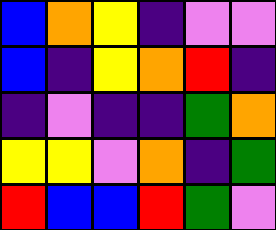[["blue", "orange", "yellow", "indigo", "violet", "violet"], ["blue", "indigo", "yellow", "orange", "red", "indigo"], ["indigo", "violet", "indigo", "indigo", "green", "orange"], ["yellow", "yellow", "violet", "orange", "indigo", "green"], ["red", "blue", "blue", "red", "green", "violet"]]